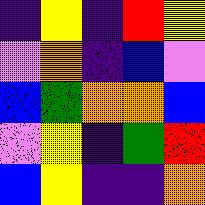[["indigo", "yellow", "indigo", "red", "yellow"], ["violet", "orange", "indigo", "blue", "violet"], ["blue", "green", "orange", "orange", "blue"], ["violet", "yellow", "indigo", "green", "red"], ["blue", "yellow", "indigo", "indigo", "orange"]]